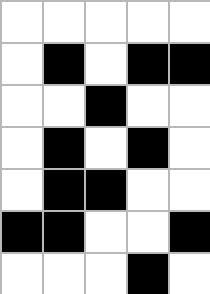[["white", "white", "white", "white", "white"], ["white", "black", "white", "black", "black"], ["white", "white", "black", "white", "white"], ["white", "black", "white", "black", "white"], ["white", "black", "black", "white", "white"], ["black", "black", "white", "white", "black"], ["white", "white", "white", "black", "white"]]